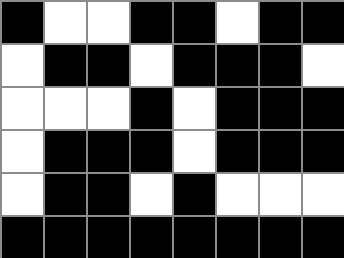[["black", "white", "white", "black", "black", "white", "black", "black"], ["white", "black", "black", "white", "black", "black", "black", "white"], ["white", "white", "white", "black", "white", "black", "black", "black"], ["white", "black", "black", "black", "white", "black", "black", "black"], ["white", "black", "black", "white", "black", "white", "white", "white"], ["black", "black", "black", "black", "black", "black", "black", "black"]]